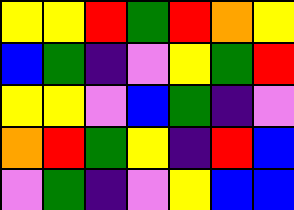[["yellow", "yellow", "red", "green", "red", "orange", "yellow"], ["blue", "green", "indigo", "violet", "yellow", "green", "red"], ["yellow", "yellow", "violet", "blue", "green", "indigo", "violet"], ["orange", "red", "green", "yellow", "indigo", "red", "blue"], ["violet", "green", "indigo", "violet", "yellow", "blue", "blue"]]